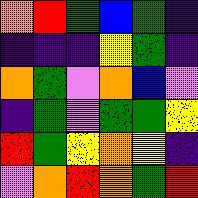[["orange", "red", "green", "blue", "green", "indigo"], ["indigo", "indigo", "indigo", "yellow", "green", "indigo"], ["orange", "green", "violet", "orange", "blue", "violet"], ["indigo", "green", "violet", "green", "green", "yellow"], ["red", "green", "yellow", "orange", "yellow", "indigo"], ["violet", "orange", "red", "orange", "green", "red"]]